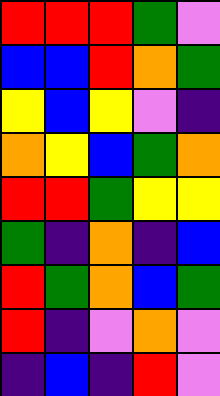[["red", "red", "red", "green", "violet"], ["blue", "blue", "red", "orange", "green"], ["yellow", "blue", "yellow", "violet", "indigo"], ["orange", "yellow", "blue", "green", "orange"], ["red", "red", "green", "yellow", "yellow"], ["green", "indigo", "orange", "indigo", "blue"], ["red", "green", "orange", "blue", "green"], ["red", "indigo", "violet", "orange", "violet"], ["indigo", "blue", "indigo", "red", "violet"]]